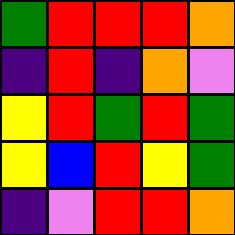[["green", "red", "red", "red", "orange"], ["indigo", "red", "indigo", "orange", "violet"], ["yellow", "red", "green", "red", "green"], ["yellow", "blue", "red", "yellow", "green"], ["indigo", "violet", "red", "red", "orange"]]